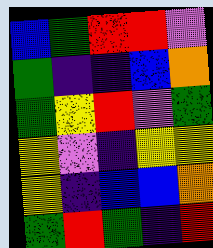[["blue", "green", "red", "red", "violet"], ["green", "indigo", "indigo", "blue", "orange"], ["green", "yellow", "red", "violet", "green"], ["yellow", "violet", "indigo", "yellow", "yellow"], ["yellow", "indigo", "blue", "blue", "orange"], ["green", "red", "green", "indigo", "red"]]